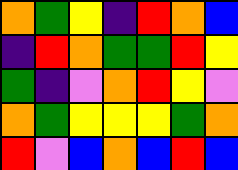[["orange", "green", "yellow", "indigo", "red", "orange", "blue"], ["indigo", "red", "orange", "green", "green", "red", "yellow"], ["green", "indigo", "violet", "orange", "red", "yellow", "violet"], ["orange", "green", "yellow", "yellow", "yellow", "green", "orange"], ["red", "violet", "blue", "orange", "blue", "red", "blue"]]